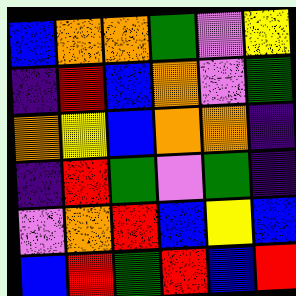[["blue", "orange", "orange", "green", "violet", "yellow"], ["indigo", "red", "blue", "orange", "violet", "green"], ["orange", "yellow", "blue", "orange", "orange", "indigo"], ["indigo", "red", "green", "violet", "green", "indigo"], ["violet", "orange", "red", "blue", "yellow", "blue"], ["blue", "red", "green", "red", "blue", "red"]]